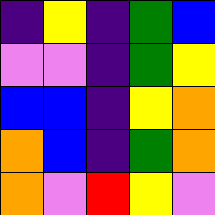[["indigo", "yellow", "indigo", "green", "blue"], ["violet", "violet", "indigo", "green", "yellow"], ["blue", "blue", "indigo", "yellow", "orange"], ["orange", "blue", "indigo", "green", "orange"], ["orange", "violet", "red", "yellow", "violet"]]